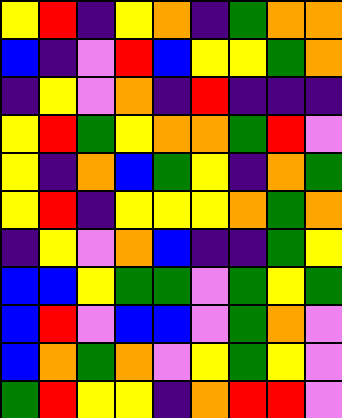[["yellow", "red", "indigo", "yellow", "orange", "indigo", "green", "orange", "orange"], ["blue", "indigo", "violet", "red", "blue", "yellow", "yellow", "green", "orange"], ["indigo", "yellow", "violet", "orange", "indigo", "red", "indigo", "indigo", "indigo"], ["yellow", "red", "green", "yellow", "orange", "orange", "green", "red", "violet"], ["yellow", "indigo", "orange", "blue", "green", "yellow", "indigo", "orange", "green"], ["yellow", "red", "indigo", "yellow", "yellow", "yellow", "orange", "green", "orange"], ["indigo", "yellow", "violet", "orange", "blue", "indigo", "indigo", "green", "yellow"], ["blue", "blue", "yellow", "green", "green", "violet", "green", "yellow", "green"], ["blue", "red", "violet", "blue", "blue", "violet", "green", "orange", "violet"], ["blue", "orange", "green", "orange", "violet", "yellow", "green", "yellow", "violet"], ["green", "red", "yellow", "yellow", "indigo", "orange", "red", "red", "violet"]]